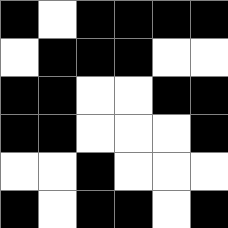[["black", "white", "black", "black", "black", "black"], ["white", "black", "black", "black", "white", "white"], ["black", "black", "white", "white", "black", "black"], ["black", "black", "white", "white", "white", "black"], ["white", "white", "black", "white", "white", "white"], ["black", "white", "black", "black", "white", "black"]]